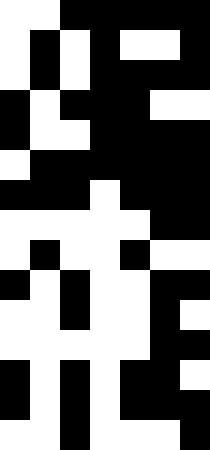[["white", "white", "black", "black", "black", "black", "black"], ["white", "black", "white", "black", "white", "white", "black"], ["white", "black", "white", "black", "black", "black", "black"], ["black", "white", "black", "black", "black", "white", "white"], ["black", "white", "white", "black", "black", "black", "black"], ["white", "black", "black", "black", "black", "black", "black"], ["black", "black", "black", "white", "black", "black", "black"], ["white", "white", "white", "white", "white", "black", "black"], ["white", "black", "white", "white", "black", "white", "white"], ["black", "white", "black", "white", "white", "black", "black"], ["white", "white", "black", "white", "white", "black", "white"], ["white", "white", "white", "white", "white", "black", "black"], ["black", "white", "black", "white", "black", "black", "white"], ["black", "white", "black", "white", "black", "black", "black"], ["white", "white", "black", "white", "white", "white", "black"]]